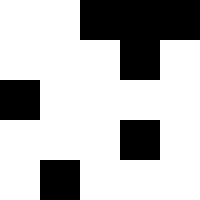[["white", "white", "black", "black", "black"], ["white", "white", "white", "black", "white"], ["black", "white", "white", "white", "white"], ["white", "white", "white", "black", "white"], ["white", "black", "white", "white", "white"]]